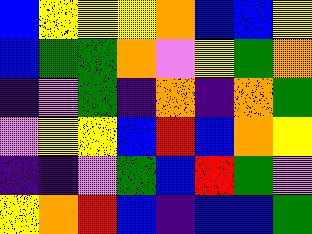[["blue", "yellow", "yellow", "yellow", "orange", "blue", "blue", "yellow"], ["blue", "green", "green", "orange", "violet", "yellow", "green", "orange"], ["indigo", "violet", "green", "indigo", "orange", "indigo", "orange", "green"], ["violet", "yellow", "yellow", "blue", "red", "blue", "orange", "yellow"], ["indigo", "indigo", "violet", "green", "blue", "red", "green", "violet"], ["yellow", "orange", "red", "blue", "indigo", "blue", "blue", "green"]]